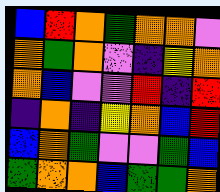[["blue", "red", "orange", "green", "orange", "orange", "violet"], ["orange", "green", "orange", "violet", "indigo", "yellow", "orange"], ["orange", "blue", "violet", "violet", "red", "indigo", "red"], ["indigo", "orange", "indigo", "yellow", "orange", "blue", "red"], ["blue", "orange", "green", "violet", "violet", "green", "blue"], ["green", "orange", "orange", "blue", "green", "green", "orange"]]